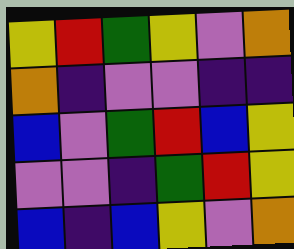[["yellow", "red", "green", "yellow", "violet", "orange"], ["orange", "indigo", "violet", "violet", "indigo", "indigo"], ["blue", "violet", "green", "red", "blue", "yellow"], ["violet", "violet", "indigo", "green", "red", "yellow"], ["blue", "indigo", "blue", "yellow", "violet", "orange"]]